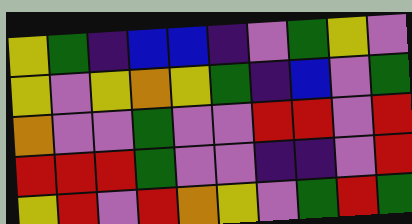[["yellow", "green", "indigo", "blue", "blue", "indigo", "violet", "green", "yellow", "violet"], ["yellow", "violet", "yellow", "orange", "yellow", "green", "indigo", "blue", "violet", "green"], ["orange", "violet", "violet", "green", "violet", "violet", "red", "red", "violet", "red"], ["red", "red", "red", "green", "violet", "violet", "indigo", "indigo", "violet", "red"], ["yellow", "red", "violet", "red", "orange", "yellow", "violet", "green", "red", "green"]]